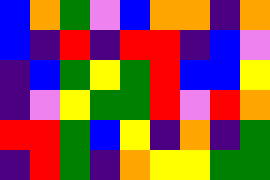[["blue", "orange", "green", "violet", "blue", "orange", "orange", "indigo", "orange"], ["blue", "indigo", "red", "indigo", "red", "red", "indigo", "blue", "violet"], ["indigo", "blue", "green", "yellow", "green", "red", "blue", "blue", "yellow"], ["indigo", "violet", "yellow", "green", "green", "red", "violet", "red", "orange"], ["red", "red", "green", "blue", "yellow", "indigo", "orange", "indigo", "green"], ["indigo", "red", "green", "indigo", "orange", "yellow", "yellow", "green", "green"]]